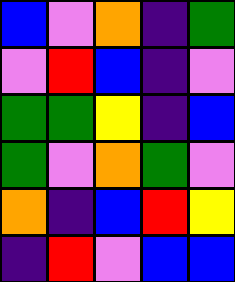[["blue", "violet", "orange", "indigo", "green"], ["violet", "red", "blue", "indigo", "violet"], ["green", "green", "yellow", "indigo", "blue"], ["green", "violet", "orange", "green", "violet"], ["orange", "indigo", "blue", "red", "yellow"], ["indigo", "red", "violet", "blue", "blue"]]